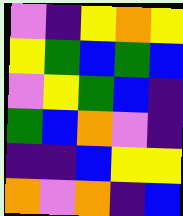[["violet", "indigo", "yellow", "orange", "yellow"], ["yellow", "green", "blue", "green", "blue"], ["violet", "yellow", "green", "blue", "indigo"], ["green", "blue", "orange", "violet", "indigo"], ["indigo", "indigo", "blue", "yellow", "yellow"], ["orange", "violet", "orange", "indigo", "blue"]]